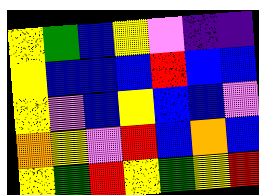[["yellow", "green", "blue", "yellow", "violet", "indigo", "indigo"], ["yellow", "blue", "blue", "blue", "red", "blue", "blue"], ["yellow", "violet", "blue", "yellow", "blue", "blue", "violet"], ["orange", "yellow", "violet", "red", "blue", "orange", "blue"], ["yellow", "green", "red", "yellow", "green", "yellow", "red"]]